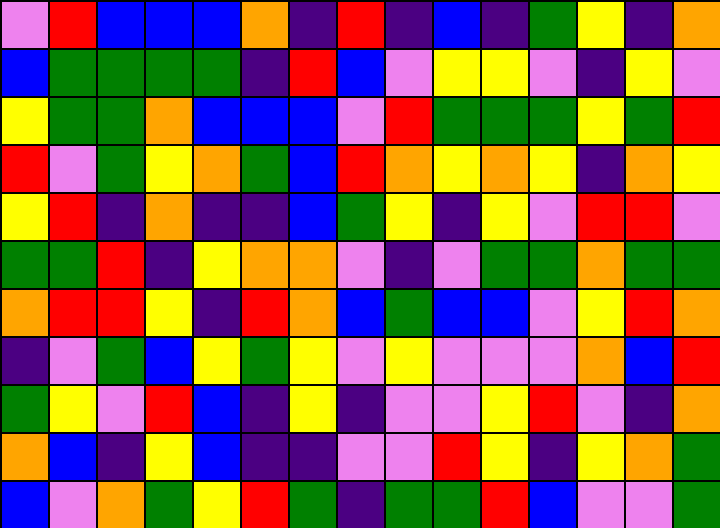[["violet", "red", "blue", "blue", "blue", "orange", "indigo", "red", "indigo", "blue", "indigo", "green", "yellow", "indigo", "orange"], ["blue", "green", "green", "green", "green", "indigo", "red", "blue", "violet", "yellow", "yellow", "violet", "indigo", "yellow", "violet"], ["yellow", "green", "green", "orange", "blue", "blue", "blue", "violet", "red", "green", "green", "green", "yellow", "green", "red"], ["red", "violet", "green", "yellow", "orange", "green", "blue", "red", "orange", "yellow", "orange", "yellow", "indigo", "orange", "yellow"], ["yellow", "red", "indigo", "orange", "indigo", "indigo", "blue", "green", "yellow", "indigo", "yellow", "violet", "red", "red", "violet"], ["green", "green", "red", "indigo", "yellow", "orange", "orange", "violet", "indigo", "violet", "green", "green", "orange", "green", "green"], ["orange", "red", "red", "yellow", "indigo", "red", "orange", "blue", "green", "blue", "blue", "violet", "yellow", "red", "orange"], ["indigo", "violet", "green", "blue", "yellow", "green", "yellow", "violet", "yellow", "violet", "violet", "violet", "orange", "blue", "red"], ["green", "yellow", "violet", "red", "blue", "indigo", "yellow", "indigo", "violet", "violet", "yellow", "red", "violet", "indigo", "orange"], ["orange", "blue", "indigo", "yellow", "blue", "indigo", "indigo", "violet", "violet", "red", "yellow", "indigo", "yellow", "orange", "green"], ["blue", "violet", "orange", "green", "yellow", "red", "green", "indigo", "green", "green", "red", "blue", "violet", "violet", "green"]]